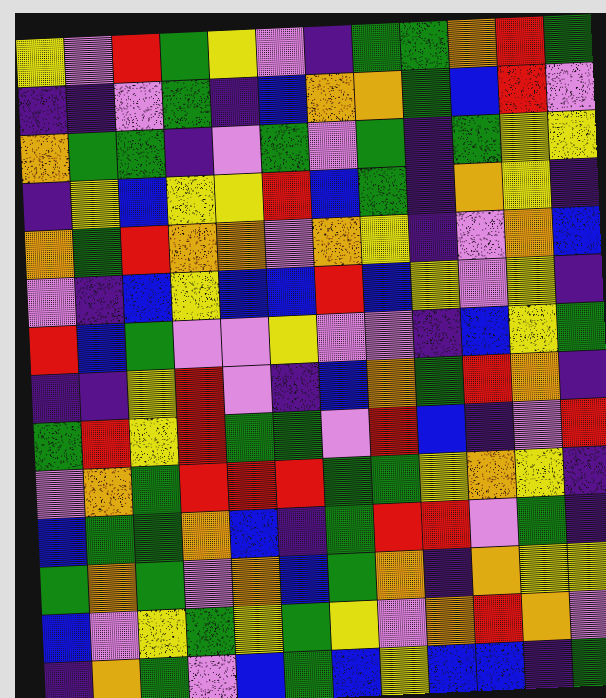[["yellow", "violet", "red", "green", "yellow", "violet", "indigo", "green", "green", "orange", "red", "green"], ["indigo", "indigo", "violet", "green", "indigo", "blue", "orange", "orange", "green", "blue", "red", "violet"], ["orange", "green", "green", "indigo", "violet", "green", "violet", "green", "indigo", "green", "yellow", "yellow"], ["indigo", "yellow", "blue", "yellow", "yellow", "red", "blue", "green", "indigo", "orange", "yellow", "indigo"], ["orange", "green", "red", "orange", "orange", "violet", "orange", "yellow", "indigo", "violet", "orange", "blue"], ["violet", "indigo", "blue", "yellow", "blue", "blue", "red", "blue", "yellow", "violet", "yellow", "indigo"], ["red", "blue", "green", "violet", "violet", "yellow", "violet", "violet", "indigo", "blue", "yellow", "green"], ["indigo", "indigo", "yellow", "red", "violet", "indigo", "blue", "orange", "green", "red", "orange", "indigo"], ["green", "red", "yellow", "red", "green", "green", "violet", "red", "blue", "indigo", "violet", "red"], ["violet", "orange", "green", "red", "red", "red", "green", "green", "yellow", "orange", "yellow", "indigo"], ["blue", "green", "green", "orange", "blue", "indigo", "green", "red", "red", "violet", "green", "indigo"], ["green", "orange", "green", "violet", "orange", "blue", "green", "orange", "indigo", "orange", "yellow", "yellow"], ["blue", "violet", "yellow", "green", "yellow", "green", "yellow", "violet", "orange", "red", "orange", "violet"], ["indigo", "orange", "green", "violet", "blue", "green", "blue", "yellow", "blue", "blue", "indigo", "green"]]